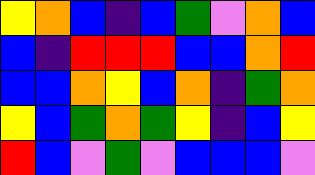[["yellow", "orange", "blue", "indigo", "blue", "green", "violet", "orange", "blue"], ["blue", "indigo", "red", "red", "red", "blue", "blue", "orange", "red"], ["blue", "blue", "orange", "yellow", "blue", "orange", "indigo", "green", "orange"], ["yellow", "blue", "green", "orange", "green", "yellow", "indigo", "blue", "yellow"], ["red", "blue", "violet", "green", "violet", "blue", "blue", "blue", "violet"]]